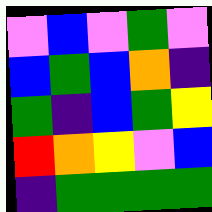[["violet", "blue", "violet", "green", "violet"], ["blue", "green", "blue", "orange", "indigo"], ["green", "indigo", "blue", "green", "yellow"], ["red", "orange", "yellow", "violet", "blue"], ["indigo", "green", "green", "green", "green"]]